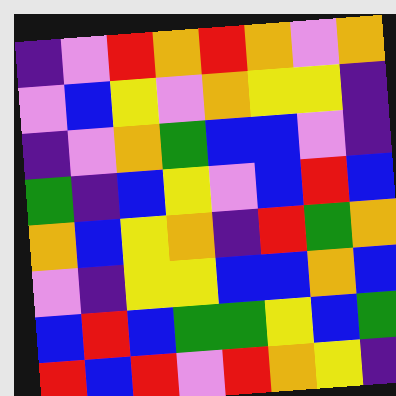[["indigo", "violet", "red", "orange", "red", "orange", "violet", "orange"], ["violet", "blue", "yellow", "violet", "orange", "yellow", "yellow", "indigo"], ["indigo", "violet", "orange", "green", "blue", "blue", "violet", "indigo"], ["green", "indigo", "blue", "yellow", "violet", "blue", "red", "blue"], ["orange", "blue", "yellow", "orange", "indigo", "red", "green", "orange"], ["violet", "indigo", "yellow", "yellow", "blue", "blue", "orange", "blue"], ["blue", "red", "blue", "green", "green", "yellow", "blue", "green"], ["red", "blue", "red", "violet", "red", "orange", "yellow", "indigo"]]